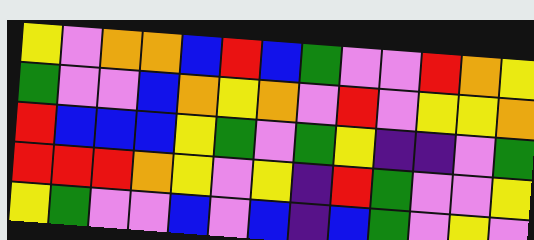[["yellow", "violet", "orange", "orange", "blue", "red", "blue", "green", "violet", "violet", "red", "orange", "yellow"], ["green", "violet", "violet", "blue", "orange", "yellow", "orange", "violet", "red", "violet", "yellow", "yellow", "orange"], ["red", "blue", "blue", "blue", "yellow", "green", "violet", "green", "yellow", "indigo", "indigo", "violet", "green"], ["red", "red", "red", "orange", "yellow", "violet", "yellow", "indigo", "red", "green", "violet", "violet", "yellow"], ["yellow", "green", "violet", "violet", "blue", "violet", "blue", "indigo", "blue", "green", "violet", "yellow", "violet"]]